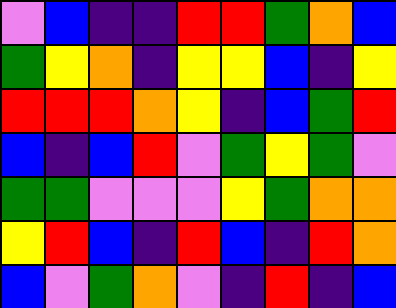[["violet", "blue", "indigo", "indigo", "red", "red", "green", "orange", "blue"], ["green", "yellow", "orange", "indigo", "yellow", "yellow", "blue", "indigo", "yellow"], ["red", "red", "red", "orange", "yellow", "indigo", "blue", "green", "red"], ["blue", "indigo", "blue", "red", "violet", "green", "yellow", "green", "violet"], ["green", "green", "violet", "violet", "violet", "yellow", "green", "orange", "orange"], ["yellow", "red", "blue", "indigo", "red", "blue", "indigo", "red", "orange"], ["blue", "violet", "green", "orange", "violet", "indigo", "red", "indigo", "blue"]]